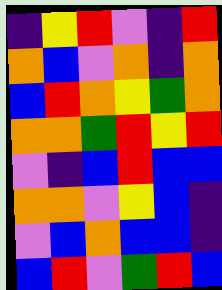[["indigo", "yellow", "red", "violet", "indigo", "red"], ["orange", "blue", "violet", "orange", "indigo", "orange"], ["blue", "red", "orange", "yellow", "green", "orange"], ["orange", "orange", "green", "red", "yellow", "red"], ["violet", "indigo", "blue", "red", "blue", "blue"], ["orange", "orange", "violet", "yellow", "blue", "indigo"], ["violet", "blue", "orange", "blue", "blue", "indigo"], ["blue", "red", "violet", "green", "red", "blue"]]